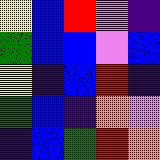[["yellow", "blue", "red", "violet", "indigo"], ["green", "blue", "blue", "violet", "blue"], ["yellow", "indigo", "blue", "red", "indigo"], ["green", "blue", "indigo", "orange", "violet"], ["indigo", "blue", "green", "red", "orange"]]